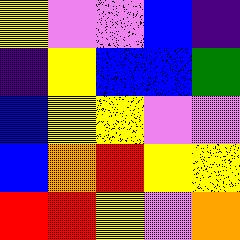[["yellow", "violet", "violet", "blue", "indigo"], ["indigo", "yellow", "blue", "blue", "green"], ["blue", "yellow", "yellow", "violet", "violet"], ["blue", "orange", "red", "yellow", "yellow"], ["red", "red", "yellow", "violet", "orange"]]